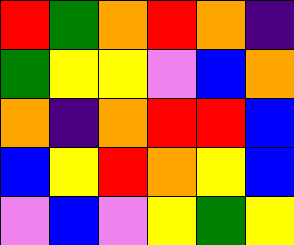[["red", "green", "orange", "red", "orange", "indigo"], ["green", "yellow", "yellow", "violet", "blue", "orange"], ["orange", "indigo", "orange", "red", "red", "blue"], ["blue", "yellow", "red", "orange", "yellow", "blue"], ["violet", "blue", "violet", "yellow", "green", "yellow"]]